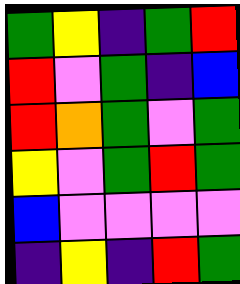[["green", "yellow", "indigo", "green", "red"], ["red", "violet", "green", "indigo", "blue"], ["red", "orange", "green", "violet", "green"], ["yellow", "violet", "green", "red", "green"], ["blue", "violet", "violet", "violet", "violet"], ["indigo", "yellow", "indigo", "red", "green"]]